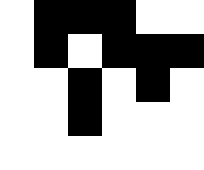[["white", "black", "black", "black", "white", "white"], ["white", "black", "white", "black", "black", "black"], ["white", "white", "black", "white", "black", "white"], ["white", "white", "black", "white", "white", "white"], ["white", "white", "white", "white", "white", "white"]]